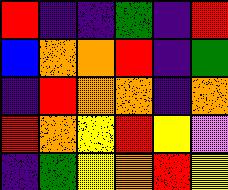[["red", "indigo", "indigo", "green", "indigo", "red"], ["blue", "orange", "orange", "red", "indigo", "green"], ["indigo", "red", "orange", "orange", "indigo", "orange"], ["red", "orange", "yellow", "red", "yellow", "violet"], ["indigo", "green", "yellow", "orange", "red", "yellow"]]